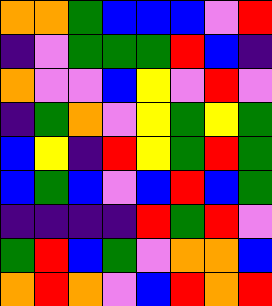[["orange", "orange", "green", "blue", "blue", "blue", "violet", "red"], ["indigo", "violet", "green", "green", "green", "red", "blue", "indigo"], ["orange", "violet", "violet", "blue", "yellow", "violet", "red", "violet"], ["indigo", "green", "orange", "violet", "yellow", "green", "yellow", "green"], ["blue", "yellow", "indigo", "red", "yellow", "green", "red", "green"], ["blue", "green", "blue", "violet", "blue", "red", "blue", "green"], ["indigo", "indigo", "indigo", "indigo", "red", "green", "red", "violet"], ["green", "red", "blue", "green", "violet", "orange", "orange", "blue"], ["orange", "red", "orange", "violet", "blue", "red", "orange", "red"]]